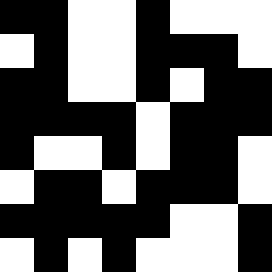[["black", "black", "white", "white", "black", "white", "white", "white"], ["white", "black", "white", "white", "black", "black", "black", "white"], ["black", "black", "white", "white", "black", "white", "black", "black"], ["black", "black", "black", "black", "white", "black", "black", "black"], ["black", "white", "white", "black", "white", "black", "black", "white"], ["white", "black", "black", "white", "black", "black", "black", "white"], ["black", "black", "black", "black", "black", "white", "white", "black"], ["white", "black", "white", "black", "white", "white", "white", "black"]]